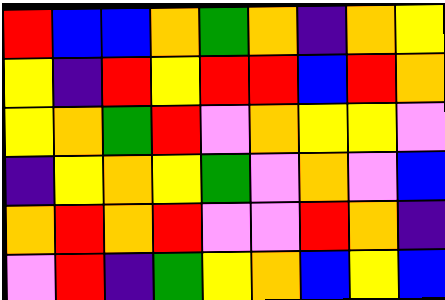[["red", "blue", "blue", "orange", "green", "orange", "indigo", "orange", "yellow"], ["yellow", "indigo", "red", "yellow", "red", "red", "blue", "red", "orange"], ["yellow", "orange", "green", "red", "violet", "orange", "yellow", "yellow", "violet"], ["indigo", "yellow", "orange", "yellow", "green", "violet", "orange", "violet", "blue"], ["orange", "red", "orange", "red", "violet", "violet", "red", "orange", "indigo"], ["violet", "red", "indigo", "green", "yellow", "orange", "blue", "yellow", "blue"]]